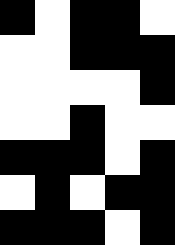[["black", "white", "black", "black", "white"], ["white", "white", "black", "black", "black"], ["white", "white", "white", "white", "black"], ["white", "white", "black", "white", "white"], ["black", "black", "black", "white", "black"], ["white", "black", "white", "black", "black"], ["black", "black", "black", "white", "black"]]